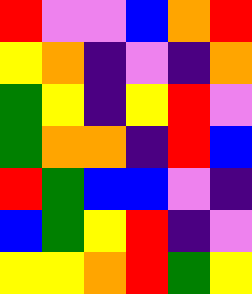[["red", "violet", "violet", "blue", "orange", "red"], ["yellow", "orange", "indigo", "violet", "indigo", "orange"], ["green", "yellow", "indigo", "yellow", "red", "violet"], ["green", "orange", "orange", "indigo", "red", "blue"], ["red", "green", "blue", "blue", "violet", "indigo"], ["blue", "green", "yellow", "red", "indigo", "violet"], ["yellow", "yellow", "orange", "red", "green", "yellow"]]